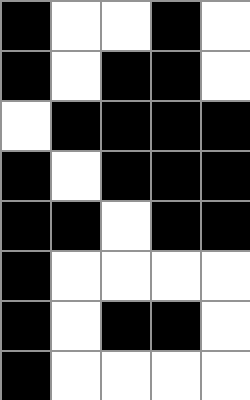[["black", "white", "white", "black", "white"], ["black", "white", "black", "black", "white"], ["white", "black", "black", "black", "black"], ["black", "white", "black", "black", "black"], ["black", "black", "white", "black", "black"], ["black", "white", "white", "white", "white"], ["black", "white", "black", "black", "white"], ["black", "white", "white", "white", "white"]]